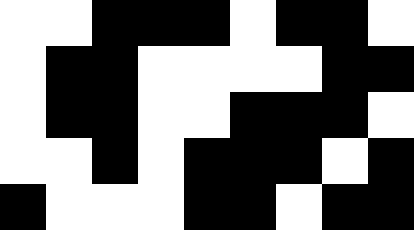[["white", "white", "black", "black", "black", "white", "black", "black", "white"], ["white", "black", "black", "white", "white", "white", "white", "black", "black"], ["white", "black", "black", "white", "white", "black", "black", "black", "white"], ["white", "white", "black", "white", "black", "black", "black", "white", "black"], ["black", "white", "white", "white", "black", "black", "white", "black", "black"]]